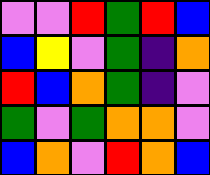[["violet", "violet", "red", "green", "red", "blue"], ["blue", "yellow", "violet", "green", "indigo", "orange"], ["red", "blue", "orange", "green", "indigo", "violet"], ["green", "violet", "green", "orange", "orange", "violet"], ["blue", "orange", "violet", "red", "orange", "blue"]]